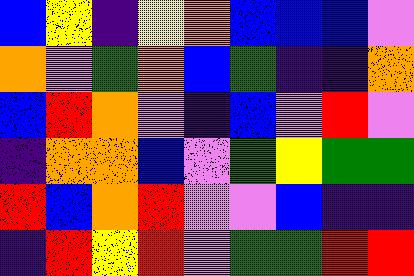[["blue", "yellow", "indigo", "yellow", "orange", "blue", "blue", "blue", "violet"], ["orange", "violet", "green", "orange", "blue", "green", "indigo", "indigo", "orange"], ["blue", "red", "orange", "violet", "indigo", "blue", "violet", "red", "violet"], ["indigo", "orange", "orange", "blue", "violet", "green", "yellow", "green", "green"], ["red", "blue", "orange", "red", "violet", "violet", "blue", "indigo", "indigo"], ["indigo", "red", "yellow", "red", "violet", "green", "green", "red", "red"]]